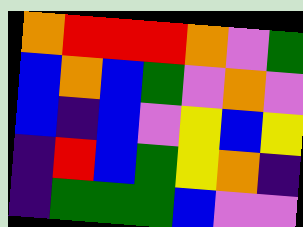[["orange", "red", "red", "red", "orange", "violet", "green"], ["blue", "orange", "blue", "green", "violet", "orange", "violet"], ["blue", "indigo", "blue", "violet", "yellow", "blue", "yellow"], ["indigo", "red", "blue", "green", "yellow", "orange", "indigo"], ["indigo", "green", "green", "green", "blue", "violet", "violet"]]